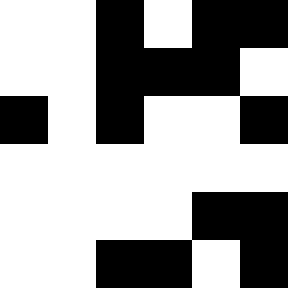[["white", "white", "black", "white", "black", "black"], ["white", "white", "black", "black", "black", "white"], ["black", "white", "black", "white", "white", "black"], ["white", "white", "white", "white", "white", "white"], ["white", "white", "white", "white", "black", "black"], ["white", "white", "black", "black", "white", "black"]]